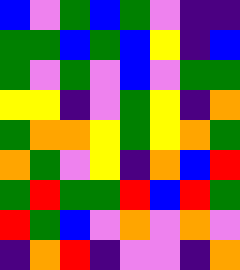[["blue", "violet", "green", "blue", "green", "violet", "indigo", "indigo"], ["green", "green", "blue", "green", "blue", "yellow", "indigo", "blue"], ["green", "violet", "green", "violet", "blue", "violet", "green", "green"], ["yellow", "yellow", "indigo", "violet", "green", "yellow", "indigo", "orange"], ["green", "orange", "orange", "yellow", "green", "yellow", "orange", "green"], ["orange", "green", "violet", "yellow", "indigo", "orange", "blue", "red"], ["green", "red", "green", "green", "red", "blue", "red", "green"], ["red", "green", "blue", "violet", "orange", "violet", "orange", "violet"], ["indigo", "orange", "red", "indigo", "violet", "violet", "indigo", "orange"]]